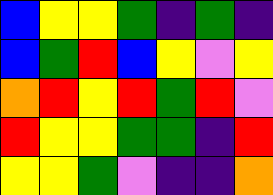[["blue", "yellow", "yellow", "green", "indigo", "green", "indigo"], ["blue", "green", "red", "blue", "yellow", "violet", "yellow"], ["orange", "red", "yellow", "red", "green", "red", "violet"], ["red", "yellow", "yellow", "green", "green", "indigo", "red"], ["yellow", "yellow", "green", "violet", "indigo", "indigo", "orange"]]